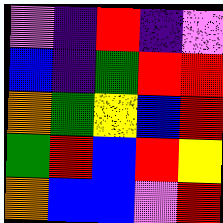[["violet", "indigo", "red", "indigo", "violet"], ["blue", "indigo", "green", "red", "red"], ["orange", "green", "yellow", "blue", "red"], ["green", "red", "blue", "red", "yellow"], ["orange", "blue", "blue", "violet", "red"]]